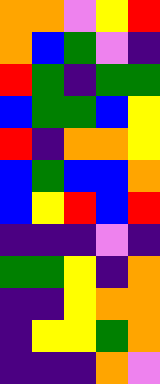[["orange", "orange", "violet", "yellow", "red"], ["orange", "blue", "green", "violet", "indigo"], ["red", "green", "indigo", "green", "green"], ["blue", "green", "green", "blue", "yellow"], ["red", "indigo", "orange", "orange", "yellow"], ["blue", "green", "blue", "blue", "orange"], ["blue", "yellow", "red", "blue", "red"], ["indigo", "indigo", "indigo", "violet", "indigo"], ["green", "green", "yellow", "indigo", "orange"], ["indigo", "indigo", "yellow", "orange", "orange"], ["indigo", "yellow", "yellow", "green", "orange"], ["indigo", "indigo", "indigo", "orange", "violet"]]